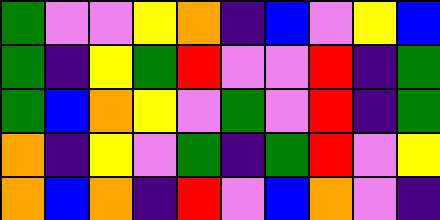[["green", "violet", "violet", "yellow", "orange", "indigo", "blue", "violet", "yellow", "blue"], ["green", "indigo", "yellow", "green", "red", "violet", "violet", "red", "indigo", "green"], ["green", "blue", "orange", "yellow", "violet", "green", "violet", "red", "indigo", "green"], ["orange", "indigo", "yellow", "violet", "green", "indigo", "green", "red", "violet", "yellow"], ["orange", "blue", "orange", "indigo", "red", "violet", "blue", "orange", "violet", "indigo"]]